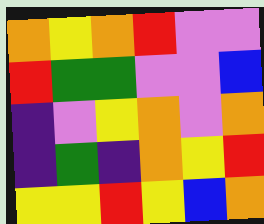[["orange", "yellow", "orange", "red", "violet", "violet"], ["red", "green", "green", "violet", "violet", "blue"], ["indigo", "violet", "yellow", "orange", "violet", "orange"], ["indigo", "green", "indigo", "orange", "yellow", "red"], ["yellow", "yellow", "red", "yellow", "blue", "orange"]]